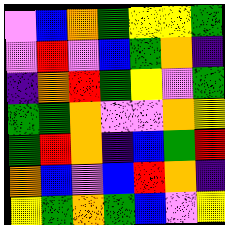[["violet", "blue", "orange", "green", "yellow", "yellow", "green"], ["violet", "red", "violet", "blue", "green", "orange", "indigo"], ["indigo", "orange", "red", "green", "yellow", "violet", "green"], ["green", "green", "orange", "violet", "violet", "orange", "yellow"], ["green", "red", "orange", "indigo", "blue", "green", "red"], ["orange", "blue", "violet", "blue", "red", "orange", "indigo"], ["yellow", "green", "orange", "green", "blue", "violet", "yellow"]]